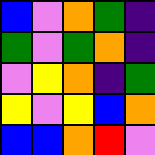[["blue", "violet", "orange", "green", "indigo"], ["green", "violet", "green", "orange", "indigo"], ["violet", "yellow", "orange", "indigo", "green"], ["yellow", "violet", "yellow", "blue", "orange"], ["blue", "blue", "orange", "red", "violet"]]